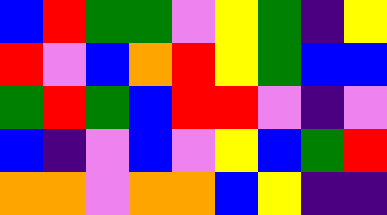[["blue", "red", "green", "green", "violet", "yellow", "green", "indigo", "yellow"], ["red", "violet", "blue", "orange", "red", "yellow", "green", "blue", "blue"], ["green", "red", "green", "blue", "red", "red", "violet", "indigo", "violet"], ["blue", "indigo", "violet", "blue", "violet", "yellow", "blue", "green", "red"], ["orange", "orange", "violet", "orange", "orange", "blue", "yellow", "indigo", "indigo"]]